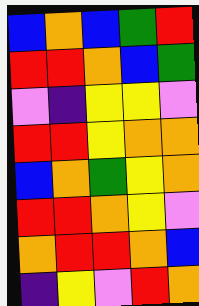[["blue", "orange", "blue", "green", "red"], ["red", "red", "orange", "blue", "green"], ["violet", "indigo", "yellow", "yellow", "violet"], ["red", "red", "yellow", "orange", "orange"], ["blue", "orange", "green", "yellow", "orange"], ["red", "red", "orange", "yellow", "violet"], ["orange", "red", "red", "orange", "blue"], ["indigo", "yellow", "violet", "red", "orange"]]